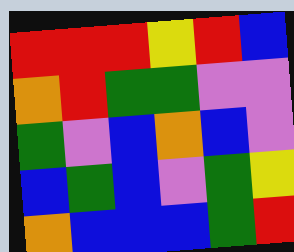[["red", "red", "red", "yellow", "red", "blue"], ["orange", "red", "green", "green", "violet", "violet"], ["green", "violet", "blue", "orange", "blue", "violet"], ["blue", "green", "blue", "violet", "green", "yellow"], ["orange", "blue", "blue", "blue", "green", "red"]]